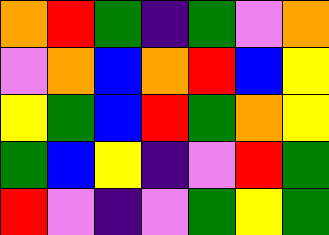[["orange", "red", "green", "indigo", "green", "violet", "orange"], ["violet", "orange", "blue", "orange", "red", "blue", "yellow"], ["yellow", "green", "blue", "red", "green", "orange", "yellow"], ["green", "blue", "yellow", "indigo", "violet", "red", "green"], ["red", "violet", "indigo", "violet", "green", "yellow", "green"]]